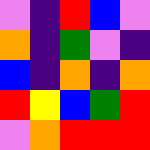[["violet", "indigo", "red", "blue", "violet"], ["orange", "indigo", "green", "violet", "indigo"], ["blue", "indigo", "orange", "indigo", "orange"], ["red", "yellow", "blue", "green", "red"], ["violet", "orange", "red", "red", "red"]]